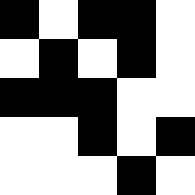[["black", "white", "black", "black", "white"], ["white", "black", "white", "black", "white"], ["black", "black", "black", "white", "white"], ["white", "white", "black", "white", "black"], ["white", "white", "white", "black", "white"]]